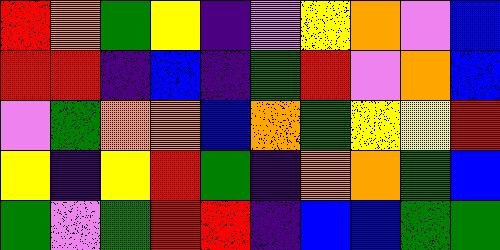[["red", "orange", "green", "yellow", "indigo", "violet", "yellow", "orange", "violet", "blue"], ["red", "red", "indigo", "blue", "indigo", "green", "red", "violet", "orange", "blue"], ["violet", "green", "orange", "orange", "blue", "orange", "green", "yellow", "yellow", "red"], ["yellow", "indigo", "yellow", "red", "green", "indigo", "orange", "orange", "green", "blue"], ["green", "violet", "green", "red", "red", "indigo", "blue", "blue", "green", "green"]]